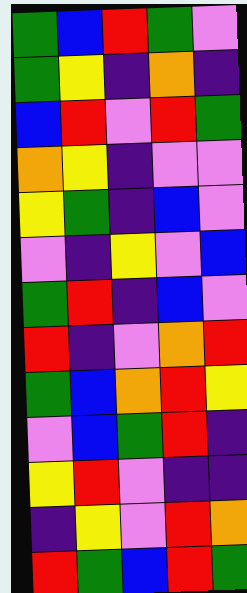[["green", "blue", "red", "green", "violet"], ["green", "yellow", "indigo", "orange", "indigo"], ["blue", "red", "violet", "red", "green"], ["orange", "yellow", "indigo", "violet", "violet"], ["yellow", "green", "indigo", "blue", "violet"], ["violet", "indigo", "yellow", "violet", "blue"], ["green", "red", "indigo", "blue", "violet"], ["red", "indigo", "violet", "orange", "red"], ["green", "blue", "orange", "red", "yellow"], ["violet", "blue", "green", "red", "indigo"], ["yellow", "red", "violet", "indigo", "indigo"], ["indigo", "yellow", "violet", "red", "orange"], ["red", "green", "blue", "red", "green"]]